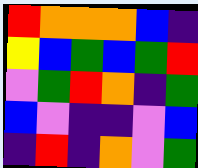[["red", "orange", "orange", "orange", "blue", "indigo"], ["yellow", "blue", "green", "blue", "green", "red"], ["violet", "green", "red", "orange", "indigo", "green"], ["blue", "violet", "indigo", "indigo", "violet", "blue"], ["indigo", "red", "indigo", "orange", "violet", "green"]]